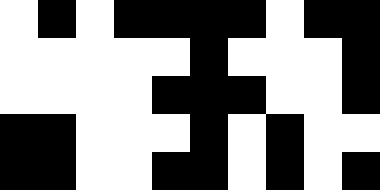[["white", "black", "white", "black", "black", "black", "black", "white", "black", "black"], ["white", "white", "white", "white", "white", "black", "white", "white", "white", "black"], ["white", "white", "white", "white", "black", "black", "black", "white", "white", "black"], ["black", "black", "white", "white", "white", "black", "white", "black", "white", "white"], ["black", "black", "white", "white", "black", "black", "white", "black", "white", "black"]]